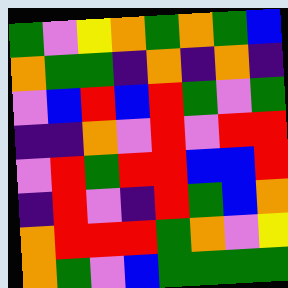[["green", "violet", "yellow", "orange", "green", "orange", "green", "blue"], ["orange", "green", "green", "indigo", "orange", "indigo", "orange", "indigo"], ["violet", "blue", "red", "blue", "red", "green", "violet", "green"], ["indigo", "indigo", "orange", "violet", "red", "violet", "red", "red"], ["violet", "red", "green", "red", "red", "blue", "blue", "red"], ["indigo", "red", "violet", "indigo", "red", "green", "blue", "orange"], ["orange", "red", "red", "red", "green", "orange", "violet", "yellow"], ["orange", "green", "violet", "blue", "green", "green", "green", "green"]]